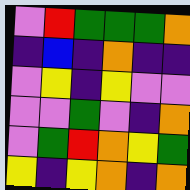[["violet", "red", "green", "green", "green", "orange"], ["indigo", "blue", "indigo", "orange", "indigo", "indigo"], ["violet", "yellow", "indigo", "yellow", "violet", "violet"], ["violet", "violet", "green", "violet", "indigo", "orange"], ["violet", "green", "red", "orange", "yellow", "green"], ["yellow", "indigo", "yellow", "orange", "indigo", "orange"]]